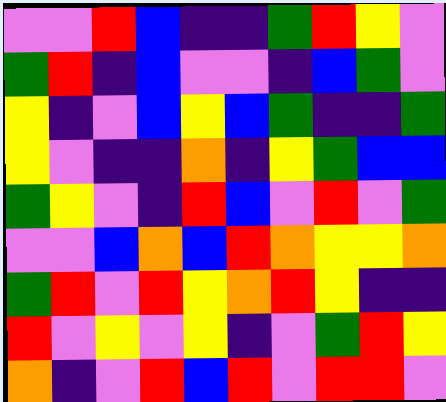[["violet", "violet", "red", "blue", "indigo", "indigo", "green", "red", "yellow", "violet"], ["green", "red", "indigo", "blue", "violet", "violet", "indigo", "blue", "green", "violet"], ["yellow", "indigo", "violet", "blue", "yellow", "blue", "green", "indigo", "indigo", "green"], ["yellow", "violet", "indigo", "indigo", "orange", "indigo", "yellow", "green", "blue", "blue"], ["green", "yellow", "violet", "indigo", "red", "blue", "violet", "red", "violet", "green"], ["violet", "violet", "blue", "orange", "blue", "red", "orange", "yellow", "yellow", "orange"], ["green", "red", "violet", "red", "yellow", "orange", "red", "yellow", "indigo", "indigo"], ["red", "violet", "yellow", "violet", "yellow", "indigo", "violet", "green", "red", "yellow"], ["orange", "indigo", "violet", "red", "blue", "red", "violet", "red", "red", "violet"]]